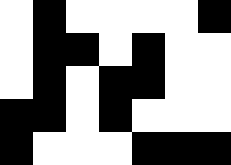[["white", "black", "white", "white", "white", "white", "black"], ["white", "black", "black", "white", "black", "white", "white"], ["white", "black", "white", "black", "black", "white", "white"], ["black", "black", "white", "black", "white", "white", "white"], ["black", "white", "white", "white", "black", "black", "black"]]